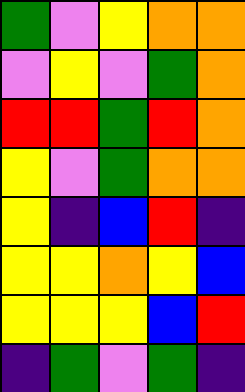[["green", "violet", "yellow", "orange", "orange"], ["violet", "yellow", "violet", "green", "orange"], ["red", "red", "green", "red", "orange"], ["yellow", "violet", "green", "orange", "orange"], ["yellow", "indigo", "blue", "red", "indigo"], ["yellow", "yellow", "orange", "yellow", "blue"], ["yellow", "yellow", "yellow", "blue", "red"], ["indigo", "green", "violet", "green", "indigo"]]